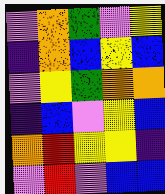[["violet", "orange", "green", "violet", "yellow"], ["indigo", "orange", "blue", "yellow", "blue"], ["violet", "yellow", "green", "orange", "orange"], ["indigo", "blue", "violet", "yellow", "blue"], ["orange", "red", "yellow", "yellow", "indigo"], ["violet", "red", "violet", "blue", "blue"]]